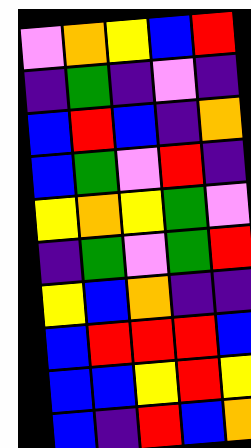[["violet", "orange", "yellow", "blue", "red"], ["indigo", "green", "indigo", "violet", "indigo"], ["blue", "red", "blue", "indigo", "orange"], ["blue", "green", "violet", "red", "indigo"], ["yellow", "orange", "yellow", "green", "violet"], ["indigo", "green", "violet", "green", "red"], ["yellow", "blue", "orange", "indigo", "indigo"], ["blue", "red", "red", "red", "blue"], ["blue", "blue", "yellow", "red", "yellow"], ["blue", "indigo", "red", "blue", "orange"]]